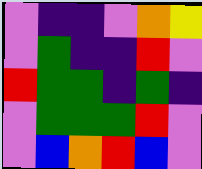[["violet", "indigo", "indigo", "violet", "orange", "yellow"], ["violet", "green", "indigo", "indigo", "red", "violet"], ["red", "green", "green", "indigo", "green", "indigo"], ["violet", "green", "green", "green", "red", "violet"], ["violet", "blue", "orange", "red", "blue", "violet"]]